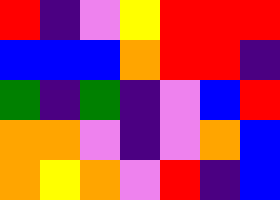[["red", "indigo", "violet", "yellow", "red", "red", "red"], ["blue", "blue", "blue", "orange", "red", "red", "indigo"], ["green", "indigo", "green", "indigo", "violet", "blue", "red"], ["orange", "orange", "violet", "indigo", "violet", "orange", "blue"], ["orange", "yellow", "orange", "violet", "red", "indigo", "blue"]]